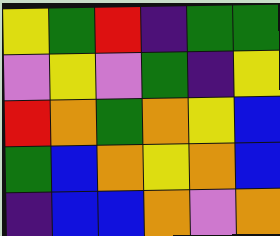[["yellow", "green", "red", "indigo", "green", "green"], ["violet", "yellow", "violet", "green", "indigo", "yellow"], ["red", "orange", "green", "orange", "yellow", "blue"], ["green", "blue", "orange", "yellow", "orange", "blue"], ["indigo", "blue", "blue", "orange", "violet", "orange"]]